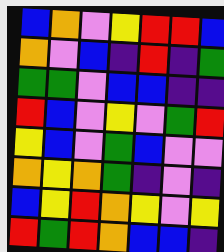[["blue", "orange", "violet", "yellow", "red", "red", "blue"], ["orange", "violet", "blue", "indigo", "red", "indigo", "green"], ["green", "green", "violet", "blue", "blue", "indigo", "indigo"], ["red", "blue", "violet", "yellow", "violet", "green", "red"], ["yellow", "blue", "violet", "green", "blue", "violet", "violet"], ["orange", "yellow", "orange", "green", "indigo", "violet", "indigo"], ["blue", "yellow", "red", "orange", "yellow", "violet", "yellow"], ["red", "green", "red", "orange", "blue", "blue", "indigo"]]